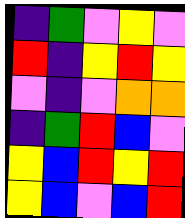[["indigo", "green", "violet", "yellow", "violet"], ["red", "indigo", "yellow", "red", "yellow"], ["violet", "indigo", "violet", "orange", "orange"], ["indigo", "green", "red", "blue", "violet"], ["yellow", "blue", "red", "yellow", "red"], ["yellow", "blue", "violet", "blue", "red"]]